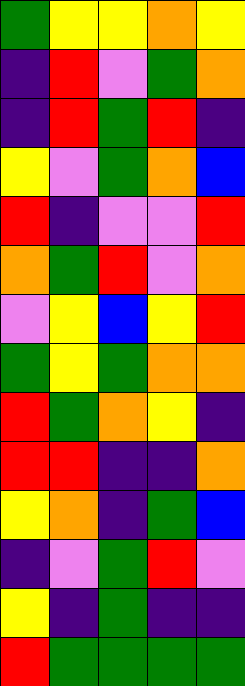[["green", "yellow", "yellow", "orange", "yellow"], ["indigo", "red", "violet", "green", "orange"], ["indigo", "red", "green", "red", "indigo"], ["yellow", "violet", "green", "orange", "blue"], ["red", "indigo", "violet", "violet", "red"], ["orange", "green", "red", "violet", "orange"], ["violet", "yellow", "blue", "yellow", "red"], ["green", "yellow", "green", "orange", "orange"], ["red", "green", "orange", "yellow", "indigo"], ["red", "red", "indigo", "indigo", "orange"], ["yellow", "orange", "indigo", "green", "blue"], ["indigo", "violet", "green", "red", "violet"], ["yellow", "indigo", "green", "indigo", "indigo"], ["red", "green", "green", "green", "green"]]